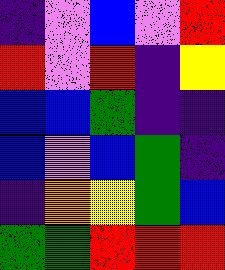[["indigo", "violet", "blue", "violet", "red"], ["red", "violet", "red", "indigo", "yellow"], ["blue", "blue", "green", "indigo", "indigo"], ["blue", "violet", "blue", "green", "indigo"], ["indigo", "orange", "yellow", "green", "blue"], ["green", "green", "red", "red", "red"]]